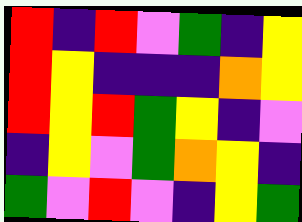[["red", "indigo", "red", "violet", "green", "indigo", "yellow"], ["red", "yellow", "indigo", "indigo", "indigo", "orange", "yellow"], ["red", "yellow", "red", "green", "yellow", "indigo", "violet"], ["indigo", "yellow", "violet", "green", "orange", "yellow", "indigo"], ["green", "violet", "red", "violet", "indigo", "yellow", "green"]]